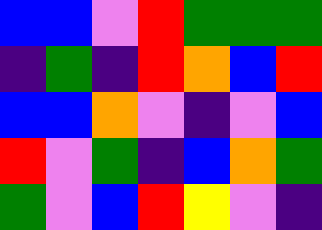[["blue", "blue", "violet", "red", "green", "green", "green"], ["indigo", "green", "indigo", "red", "orange", "blue", "red"], ["blue", "blue", "orange", "violet", "indigo", "violet", "blue"], ["red", "violet", "green", "indigo", "blue", "orange", "green"], ["green", "violet", "blue", "red", "yellow", "violet", "indigo"]]